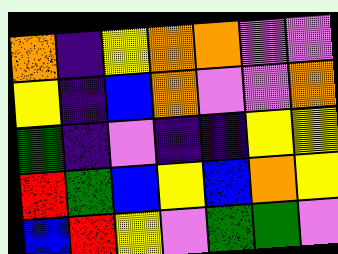[["orange", "indigo", "yellow", "orange", "orange", "violet", "violet"], ["yellow", "indigo", "blue", "orange", "violet", "violet", "orange"], ["green", "indigo", "violet", "indigo", "indigo", "yellow", "yellow"], ["red", "green", "blue", "yellow", "blue", "orange", "yellow"], ["blue", "red", "yellow", "violet", "green", "green", "violet"]]